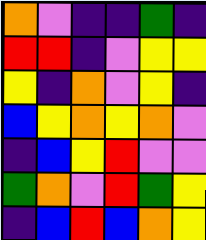[["orange", "violet", "indigo", "indigo", "green", "indigo"], ["red", "red", "indigo", "violet", "yellow", "yellow"], ["yellow", "indigo", "orange", "violet", "yellow", "indigo"], ["blue", "yellow", "orange", "yellow", "orange", "violet"], ["indigo", "blue", "yellow", "red", "violet", "violet"], ["green", "orange", "violet", "red", "green", "yellow"], ["indigo", "blue", "red", "blue", "orange", "yellow"]]